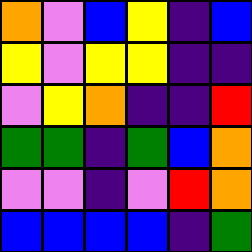[["orange", "violet", "blue", "yellow", "indigo", "blue"], ["yellow", "violet", "yellow", "yellow", "indigo", "indigo"], ["violet", "yellow", "orange", "indigo", "indigo", "red"], ["green", "green", "indigo", "green", "blue", "orange"], ["violet", "violet", "indigo", "violet", "red", "orange"], ["blue", "blue", "blue", "blue", "indigo", "green"]]